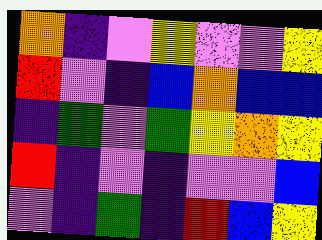[["orange", "indigo", "violet", "yellow", "violet", "violet", "yellow"], ["red", "violet", "indigo", "blue", "orange", "blue", "blue"], ["indigo", "green", "violet", "green", "yellow", "orange", "yellow"], ["red", "indigo", "violet", "indigo", "violet", "violet", "blue"], ["violet", "indigo", "green", "indigo", "red", "blue", "yellow"]]